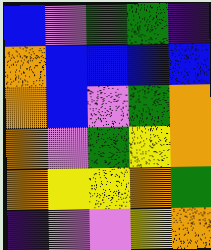[["blue", "violet", "green", "green", "indigo"], ["orange", "blue", "blue", "blue", "blue"], ["orange", "blue", "violet", "green", "orange"], ["orange", "violet", "green", "yellow", "orange"], ["orange", "yellow", "yellow", "orange", "green"], ["indigo", "violet", "violet", "yellow", "orange"]]